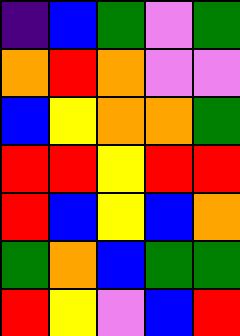[["indigo", "blue", "green", "violet", "green"], ["orange", "red", "orange", "violet", "violet"], ["blue", "yellow", "orange", "orange", "green"], ["red", "red", "yellow", "red", "red"], ["red", "blue", "yellow", "blue", "orange"], ["green", "orange", "blue", "green", "green"], ["red", "yellow", "violet", "blue", "red"]]